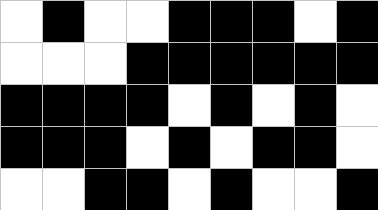[["white", "black", "white", "white", "black", "black", "black", "white", "black"], ["white", "white", "white", "black", "black", "black", "black", "black", "black"], ["black", "black", "black", "black", "white", "black", "white", "black", "white"], ["black", "black", "black", "white", "black", "white", "black", "black", "white"], ["white", "white", "black", "black", "white", "black", "white", "white", "black"]]